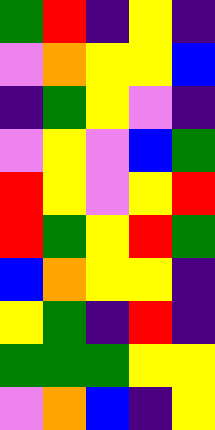[["green", "red", "indigo", "yellow", "indigo"], ["violet", "orange", "yellow", "yellow", "blue"], ["indigo", "green", "yellow", "violet", "indigo"], ["violet", "yellow", "violet", "blue", "green"], ["red", "yellow", "violet", "yellow", "red"], ["red", "green", "yellow", "red", "green"], ["blue", "orange", "yellow", "yellow", "indigo"], ["yellow", "green", "indigo", "red", "indigo"], ["green", "green", "green", "yellow", "yellow"], ["violet", "orange", "blue", "indigo", "yellow"]]